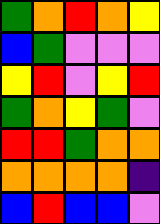[["green", "orange", "red", "orange", "yellow"], ["blue", "green", "violet", "violet", "violet"], ["yellow", "red", "violet", "yellow", "red"], ["green", "orange", "yellow", "green", "violet"], ["red", "red", "green", "orange", "orange"], ["orange", "orange", "orange", "orange", "indigo"], ["blue", "red", "blue", "blue", "violet"]]